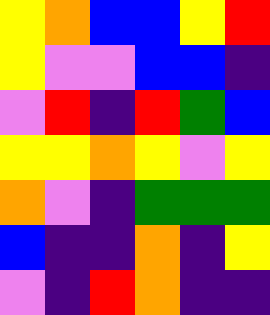[["yellow", "orange", "blue", "blue", "yellow", "red"], ["yellow", "violet", "violet", "blue", "blue", "indigo"], ["violet", "red", "indigo", "red", "green", "blue"], ["yellow", "yellow", "orange", "yellow", "violet", "yellow"], ["orange", "violet", "indigo", "green", "green", "green"], ["blue", "indigo", "indigo", "orange", "indigo", "yellow"], ["violet", "indigo", "red", "orange", "indigo", "indigo"]]